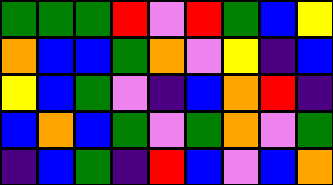[["green", "green", "green", "red", "violet", "red", "green", "blue", "yellow"], ["orange", "blue", "blue", "green", "orange", "violet", "yellow", "indigo", "blue"], ["yellow", "blue", "green", "violet", "indigo", "blue", "orange", "red", "indigo"], ["blue", "orange", "blue", "green", "violet", "green", "orange", "violet", "green"], ["indigo", "blue", "green", "indigo", "red", "blue", "violet", "blue", "orange"]]